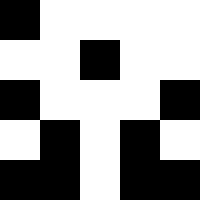[["black", "white", "white", "white", "white"], ["white", "white", "black", "white", "white"], ["black", "white", "white", "white", "black"], ["white", "black", "white", "black", "white"], ["black", "black", "white", "black", "black"]]